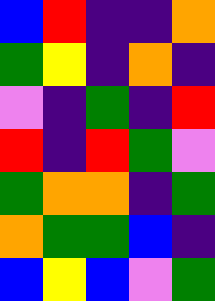[["blue", "red", "indigo", "indigo", "orange"], ["green", "yellow", "indigo", "orange", "indigo"], ["violet", "indigo", "green", "indigo", "red"], ["red", "indigo", "red", "green", "violet"], ["green", "orange", "orange", "indigo", "green"], ["orange", "green", "green", "blue", "indigo"], ["blue", "yellow", "blue", "violet", "green"]]